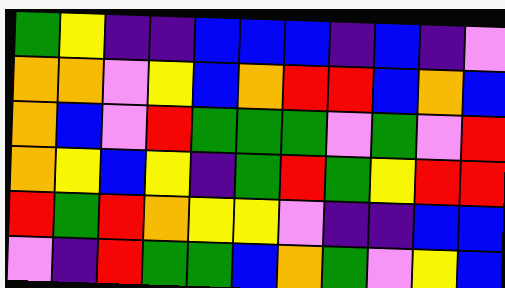[["green", "yellow", "indigo", "indigo", "blue", "blue", "blue", "indigo", "blue", "indigo", "violet"], ["orange", "orange", "violet", "yellow", "blue", "orange", "red", "red", "blue", "orange", "blue"], ["orange", "blue", "violet", "red", "green", "green", "green", "violet", "green", "violet", "red"], ["orange", "yellow", "blue", "yellow", "indigo", "green", "red", "green", "yellow", "red", "red"], ["red", "green", "red", "orange", "yellow", "yellow", "violet", "indigo", "indigo", "blue", "blue"], ["violet", "indigo", "red", "green", "green", "blue", "orange", "green", "violet", "yellow", "blue"]]